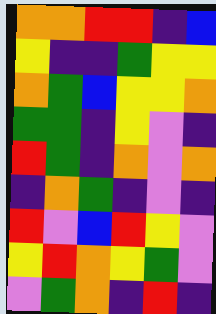[["orange", "orange", "red", "red", "indigo", "blue"], ["yellow", "indigo", "indigo", "green", "yellow", "yellow"], ["orange", "green", "blue", "yellow", "yellow", "orange"], ["green", "green", "indigo", "yellow", "violet", "indigo"], ["red", "green", "indigo", "orange", "violet", "orange"], ["indigo", "orange", "green", "indigo", "violet", "indigo"], ["red", "violet", "blue", "red", "yellow", "violet"], ["yellow", "red", "orange", "yellow", "green", "violet"], ["violet", "green", "orange", "indigo", "red", "indigo"]]